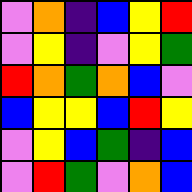[["violet", "orange", "indigo", "blue", "yellow", "red"], ["violet", "yellow", "indigo", "violet", "yellow", "green"], ["red", "orange", "green", "orange", "blue", "violet"], ["blue", "yellow", "yellow", "blue", "red", "yellow"], ["violet", "yellow", "blue", "green", "indigo", "blue"], ["violet", "red", "green", "violet", "orange", "blue"]]